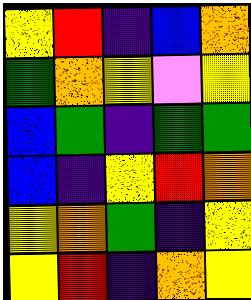[["yellow", "red", "indigo", "blue", "orange"], ["green", "orange", "yellow", "violet", "yellow"], ["blue", "green", "indigo", "green", "green"], ["blue", "indigo", "yellow", "red", "orange"], ["yellow", "orange", "green", "indigo", "yellow"], ["yellow", "red", "indigo", "orange", "yellow"]]